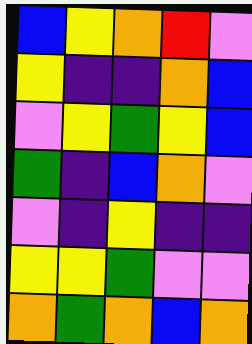[["blue", "yellow", "orange", "red", "violet"], ["yellow", "indigo", "indigo", "orange", "blue"], ["violet", "yellow", "green", "yellow", "blue"], ["green", "indigo", "blue", "orange", "violet"], ["violet", "indigo", "yellow", "indigo", "indigo"], ["yellow", "yellow", "green", "violet", "violet"], ["orange", "green", "orange", "blue", "orange"]]